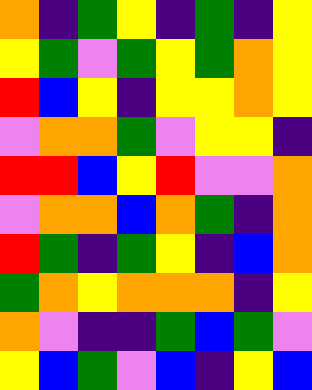[["orange", "indigo", "green", "yellow", "indigo", "green", "indigo", "yellow"], ["yellow", "green", "violet", "green", "yellow", "green", "orange", "yellow"], ["red", "blue", "yellow", "indigo", "yellow", "yellow", "orange", "yellow"], ["violet", "orange", "orange", "green", "violet", "yellow", "yellow", "indigo"], ["red", "red", "blue", "yellow", "red", "violet", "violet", "orange"], ["violet", "orange", "orange", "blue", "orange", "green", "indigo", "orange"], ["red", "green", "indigo", "green", "yellow", "indigo", "blue", "orange"], ["green", "orange", "yellow", "orange", "orange", "orange", "indigo", "yellow"], ["orange", "violet", "indigo", "indigo", "green", "blue", "green", "violet"], ["yellow", "blue", "green", "violet", "blue", "indigo", "yellow", "blue"]]